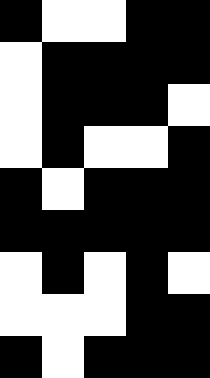[["black", "white", "white", "black", "black"], ["white", "black", "black", "black", "black"], ["white", "black", "black", "black", "white"], ["white", "black", "white", "white", "black"], ["black", "white", "black", "black", "black"], ["black", "black", "black", "black", "black"], ["white", "black", "white", "black", "white"], ["white", "white", "white", "black", "black"], ["black", "white", "black", "black", "black"]]